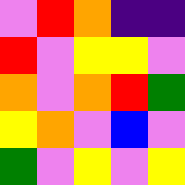[["violet", "red", "orange", "indigo", "indigo"], ["red", "violet", "yellow", "yellow", "violet"], ["orange", "violet", "orange", "red", "green"], ["yellow", "orange", "violet", "blue", "violet"], ["green", "violet", "yellow", "violet", "yellow"]]